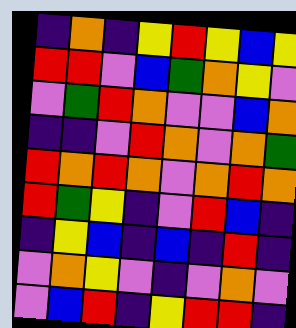[["indigo", "orange", "indigo", "yellow", "red", "yellow", "blue", "yellow"], ["red", "red", "violet", "blue", "green", "orange", "yellow", "violet"], ["violet", "green", "red", "orange", "violet", "violet", "blue", "orange"], ["indigo", "indigo", "violet", "red", "orange", "violet", "orange", "green"], ["red", "orange", "red", "orange", "violet", "orange", "red", "orange"], ["red", "green", "yellow", "indigo", "violet", "red", "blue", "indigo"], ["indigo", "yellow", "blue", "indigo", "blue", "indigo", "red", "indigo"], ["violet", "orange", "yellow", "violet", "indigo", "violet", "orange", "violet"], ["violet", "blue", "red", "indigo", "yellow", "red", "red", "indigo"]]